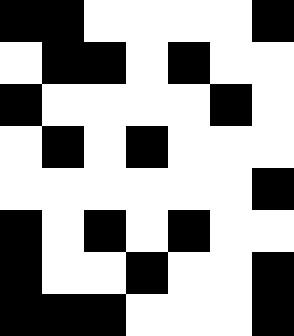[["black", "black", "white", "white", "white", "white", "black"], ["white", "black", "black", "white", "black", "white", "white"], ["black", "white", "white", "white", "white", "black", "white"], ["white", "black", "white", "black", "white", "white", "white"], ["white", "white", "white", "white", "white", "white", "black"], ["black", "white", "black", "white", "black", "white", "white"], ["black", "white", "white", "black", "white", "white", "black"], ["black", "black", "black", "white", "white", "white", "black"]]